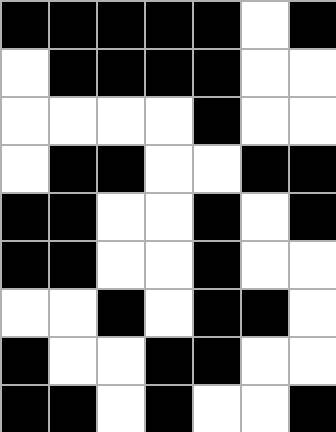[["black", "black", "black", "black", "black", "white", "black"], ["white", "black", "black", "black", "black", "white", "white"], ["white", "white", "white", "white", "black", "white", "white"], ["white", "black", "black", "white", "white", "black", "black"], ["black", "black", "white", "white", "black", "white", "black"], ["black", "black", "white", "white", "black", "white", "white"], ["white", "white", "black", "white", "black", "black", "white"], ["black", "white", "white", "black", "black", "white", "white"], ["black", "black", "white", "black", "white", "white", "black"]]